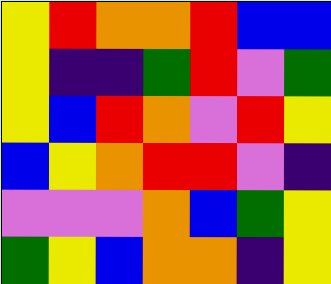[["yellow", "red", "orange", "orange", "red", "blue", "blue"], ["yellow", "indigo", "indigo", "green", "red", "violet", "green"], ["yellow", "blue", "red", "orange", "violet", "red", "yellow"], ["blue", "yellow", "orange", "red", "red", "violet", "indigo"], ["violet", "violet", "violet", "orange", "blue", "green", "yellow"], ["green", "yellow", "blue", "orange", "orange", "indigo", "yellow"]]